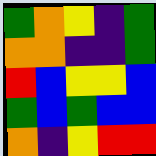[["green", "orange", "yellow", "indigo", "green"], ["orange", "orange", "indigo", "indigo", "green"], ["red", "blue", "yellow", "yellow", "blue"], ["green", "blue", "green", "blue", "blue"], ["orange", "indigo", "yellow", "red", "red"]]